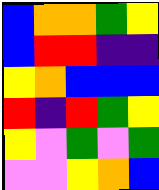[["blue", "orange", "orange", "green", "yellow"], ["blue", "red", "red", "indigo", "indigo"], ["yellow", "orange", "blue", "blue", "blue"], ["red", "indigo", "red", "green", "yellow"], ["yellow", "violet", "green", "violet", "green"], ["violet", "violet", "yellow", "orange", "blue"]]